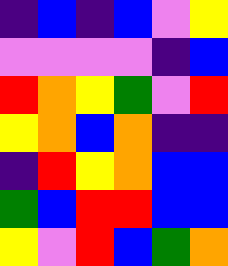[["indigo", "blue", "indigo", "blue", "violet", "yellow"], ["violet", "violet", "violet", "violet", "indigo", "blue"], ["red", "orange", "yellow", "green", "violet", "red"], ["yellow", "orange", "blue", "orange", "indigo", "indigo"], ["indigo", "red", "yellow", "orange", "blue", "blue"], ["green", "blue", "red", "red", "blue", "blue"], ["yellow", "violet", "red", "blue", "green", "orange"]]